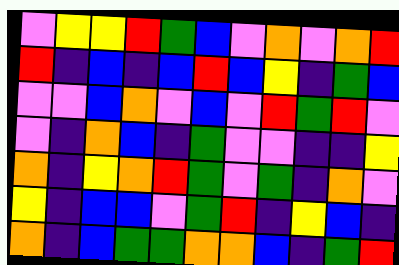[["violet", "yellow", "yellow", "red", "green", "blue", "violet", "orange", "violet", "orange", "red"], ["red", "indigo", "blue", "indigo", "blue", "red", "blue", "yellow", "indigo", "green", "blue"], ["violet", "violet", "blue", "orange", "violet", "blue", "violet", "red", "green", "red", "violet"], ["violet", "indigo", "orange", "blue", "indigo", "green", "violet", "violet", "indigo", "indigo", "yellow"], ["orange", "indigo", "yellow", "orange", "red", "green", "violet", "green", "indigo", "orange", "violet"], ["yellow", "indigo", "blue", "blue", "violet", "green", "red", "indigo", "yellow", "blue", "indigo"], ["orange", "indigo", "blue", "green", "green", "orange", "orange", "blue", "indigo", "green", "red"]]